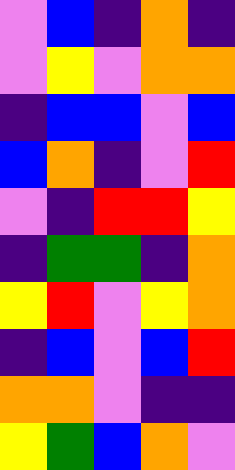[["violet", "blue", "indigo", "orange", "indigo"], ["violet", "yellow", "violet", "orange", "orange"], ["indigo", "blue", "blue", "violet", "blue"], ["blue", "orange", "indigo", "violet", "red"], ["violet", "indigo", "red", "red", "yellow"], ["indigo", "green", "green", "indigo", "orange"], ["yellow", "red", "violet", "yellow", "orange"], ["indigo", "blue", "violet", "blue", "red"], ["orange", "orange", "violet", "indigo", "indigo"], ["yellow", "green", "blue", "orange", "violet"]]